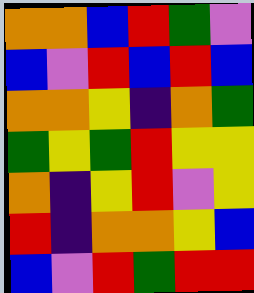[["orange", "orange", "blue", "red", "green", "violet"], ["blue", "violet", "red", "blue", "red", "blue"], ["orange", "orange", "yellow", "indigo", "orange", "green"], ["green", "yellow", "green", "red", "yellow", "yellow"], ["orange", "indigo", "yellow", "red", "violet", "yellow"], ["red", "indigo", "orange", "orange", "yellow", "blue"], ["blue", "violet", "red", "green", "red", "red"]]